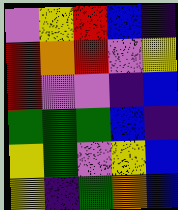[["violet", "yellow", "red", "blue", "indigo"], ["red", "orange", "red", "violet", "yellow"], ["red", "violet", "violet", "indigo", "blue"], ["green", "green", "green", "blue", "indigo"], ["yellow", "green", "violet", "yellow", "blue"], ["yellow", "indigo", "green", "orange", "blue"]]